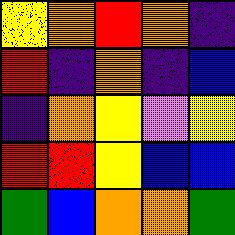[["yellow", "orange", "red", "orange", "indigo"], ["red", "indigo", "orange", "indigo", "blue"], ["indigo", "orange", "yellow", "violet", "yellow"], ["red", "red", "yellow", "blue", "blue"], ["green", "blue", "orange", "orange", "green"]]